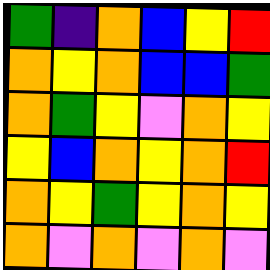[["green", "indigo", "orange", "blue", "yellow", "red"], ["orange", "yellow", "orange", "blue", "blue", "green"], ["orange", "green", "yellow", "violet", "orange", "yellow"], ["yellow", "blue", "orange", "yellow", "orange", "red"], ["orange", "yellow", "green", "yellow", "orange", "yellow"], ["orange", "violet", "orange", "violet", "orange", "violet"]]